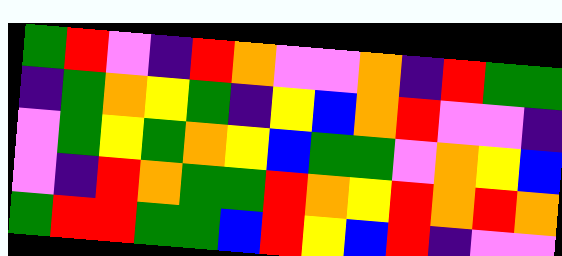[["green", "red", "violet", "indigo", "red", "orange", "violet", "violet", "orange", "indigo", "red", "green", "green"], ["indigo", "green", "orange", "yellow", "green", "indigo", "yellow", "blue", "orange", "red", "violet", "violet", "indigo"], ["violet", "green", "yellow", "green", "orange", "yellow", "blue", "green", "green", "violet", "orange", "yellow", "blue"], ["violet", "indigo", "red", "orange", "green", "green", "red", "orange", "yellow", "red", "orange", "red", "orange"], ["green", "red", "red", "green", "green", "blue", "red", "yellow", "blue", "red", "indigo", "violet", "violet"]]